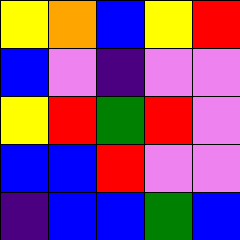[["yellow", "orange", "blue", "yellow", "red"], ["blue", "violet", "indigo", "violet", "violet"], ["yellow", "red", "green", "red", "violet"], ["blue", "blue", "red", "violet", "violet"], ["indigo", "blue", "blue", "green", "blue"]]